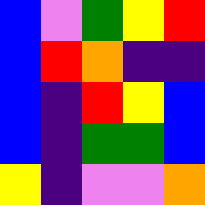[["blue", "violet", "green", "yellow", "red"], ["blue", "red", "orange", "indigo", "indigo"], ["blue", "indigo", "red", "yellow", "blue"], ["blue", "indigo", "green", "green", "blue"], ["yellow", "indigo", "violet", "violet", "orange"]]